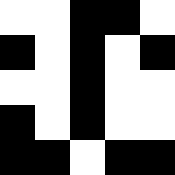[["white", "white", "black", "black", "white"], ["black", "white", "black", "white", "black"], ["white", "white", "black", "white", "white"], ["black", "white", "black", "white", "white"], ["black", "black", "white", "black", "black"]]